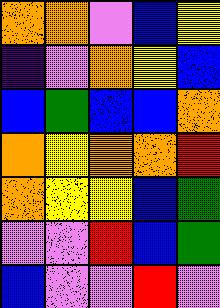[["orange", "orange", "violet", "blue", "yellow"], ["indigo", "violet", "orange", "yellow", "blue"], ["blue", "green", "blue", "blue", "orange"], ["orange", "yellow", "orange", "orange", "red"], ["orange", "yellow", "yellow", "blue", "green"], ["violet", "violet", "red", "blue", "green"], ["blue", "violet", "violet", "red", "violet"]]